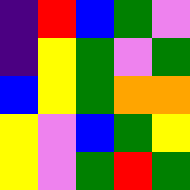[["indigo", "red", "blue", "green", "violet"], ["indigo", "yellow", "green", "violet", "green"], ["blue", "yellow", "green", "orange", "orange"], ["yellow", "violet", "blue", "green", "yellow"], ["yellow", "violet", "green", "red", "green"]]